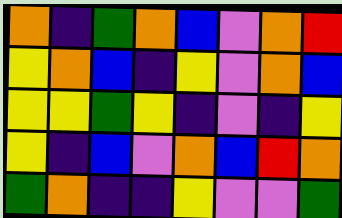[["orange", "indigo", "green", "orange", "blue", "violet", "orange", "red"], ["yellow", "orange", "blue", "indigo", "yellow", "violet", "orange", "blue"], ["yellow", "yellow", "green", "yellow", "indigo", "violet", "indigo", "yellow"], ["yellow", "indigo", "blue", "violet", "orange", "blue", "red", "orange"], ["green", "orange", "indigo", "indigo", "yellow", "violet", "violet", "green"]]